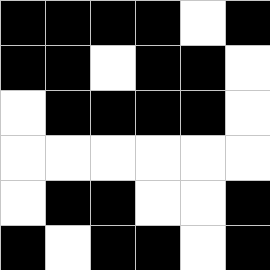[["black", "black", "black", "black", "white", "black"], ["black", "black", "white", "black", "black", "white"], ["white", "black", "black", "black", "black", "white"], ["white", "white", "white", "white", "white", "white"], ["white", "black", "black", "white", "white", "black"], ["black", "white", "black", "black", "white", "black"]]